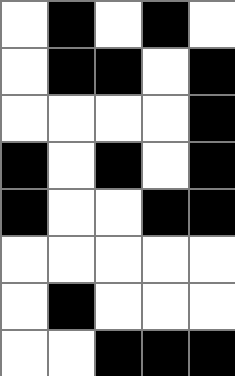[["white", "black", "white", "black", "white"], ["white", "black", "black", "white", "black"], ["white", "white", "white", "white", "black"], ["black", "white", "black", "white", "black"], ["black", "white", "white", "black", "black"], ["white", "white", "white", "white", "white"], ["white", "black", "white", "white", "white"], ["white", "white", "black", "black", "black"]]